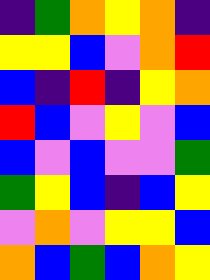[["indigo", "green", "orange", "yellow", "orange", "indigo"], ["yellow", "yellow", "blue", "violet", "orange", "red"], ["blue", "indigo", "red", "indigo", "yellow", "orange"], ["red", "blue", "violet", "yellow", "violet", "blue"], ["blue", "violet", "blue", "violet", "violet", "green"], ["green", "yellow", "blue", "indigo", "blue", "yellow"], ["violet", "orange", "violet", "yellow", "yellow", "blue"], ["orange", "blue", "green", "blue", "orange", "yellow"]]